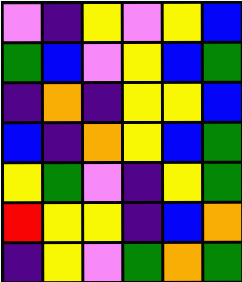[["violet", "indigo", "yellow", "violet", "yellow", "blue"], ["green", "blue", "violet", "yellow", "blue", "green"], ["indigo", "orange", "indigo", "yellow", "yellow", "blue"], ["blue", "indigo", "orange", "yellow", "blue", "green"], ["yellow", "green", "violet", "indigo", "yellow", "green"], ["red", "yellow", "yellow", "indigo", "blue", "orange"], ["indigo", "yellow", "violet", "green", "orange", "green"]]